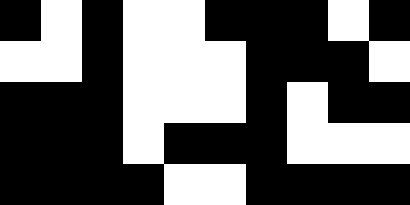[["black", "white", "black", "white", "white", "black", "black", "black", "white", "black"], ["white", "white", "black", "white", "white", "white", "black", "black", "black", "white"], ["black", "black", "black", "white", "white", "white", "black", "white", "black", "black"], ["black", "black", "black", "white", "black", "black", "black", "white", "white", "white"], ["black", "black", "black", "black", "white", "white", "black", "black", "black", "black"]]